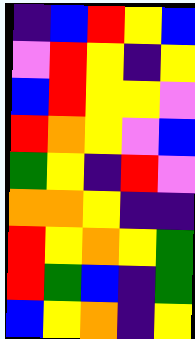[["indigo", "blue", "red", "yellow", "blue"], ["violet", "red", "yellow", "indigo", "yellow"], ["blue", "red", "yellow", "yellow", "violet"], ["red", "orange", "yellow", "violet", "blue"], ["green", "yellow", "indigo", "red", "violet"], ["orange", "orange", "yellow", "indigo", "indigo"], ["red", "yellow", "orange", "yellow", "green"], ["red", "green", "blue", "indigo", "green"], ["blue", "yellow", "orange", "indigo", "yellow"]]